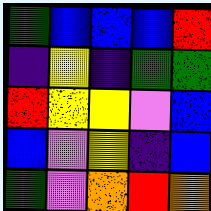[["green", "blue", "blue", "blue", "red"], ["indigo", "yellow", "indigo", "green", "green"], ["red", "yellow", "yellow", "violet", "blue"], ["blue", "violet", "yellow", "indigo", "blue"], ["green", "violet", "orange", "red", "orange"]]